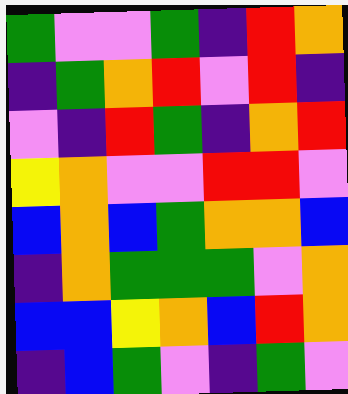[["green", "violet", "violet", "green", "indigo", "red", "orange"], ["indigo", "green", "orange", "red", "violet", "red", "indigo"], ["violet", "indigo", "red", "green", "indigo", "orange", "red"], ["yellow", "orange", "violet", "violet", "red", "red", "violet"], ["blue", "orange", "blue", "green", "orange", "orange", "blue"], ["indigo", "orange", "green", "green", "green", "violet", "orange"], ["blue", "blue", "yellow", "orange", "blue", "red", "orange"], ["indigo", "blue", "green", "violet", "indigo", "green", "violet"]]